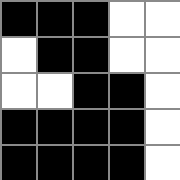[["black", "black", "black", "white", "white"], ["white", "black", "black", "white", "white"], ["white", "white", "black", "black", "white"], ["black", "black", "black", "black", "white"], ["black", "black", "black", "black", "white"]]